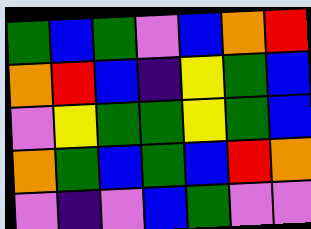[["green", "blue", "green", "violet", "blue", "orange", "red"], ["orange", "red", "blue", "indigo", "yellow", "green", "blue"], ["violet", "yellow", "green", "green", "yellow", "green", "blue"], ["orange", "green", "blue", "green", "blue", "red", "orange"], ["violet", "indigo", "violet", "blue", "green", "violet", "violet"]]